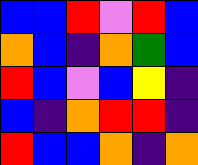[["blue", "blue", "red", "violet", "red", "blue"], ["orange", "blue", "indigo", "orange", "green", "blue"], ["red", "blue", "violet", "blue", "yellow", "indigo"], ["blue", "indigo", "orange", "red", "red", "indigo"], ["red", "blue", "blue", "orange", "indigo", "orange"]]